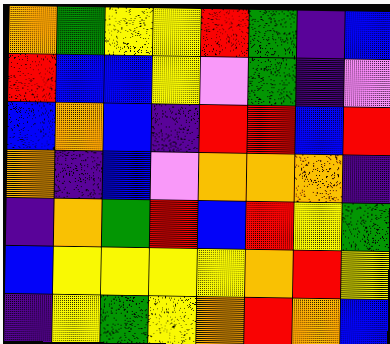[["orange", "green", "yellow", "yellow", "red", "green", "indigo", "blue"], ["red", "blue", "blue", "yellow", "violet", "green", "indigo", "violet"], ["blue", "orange", "blue", "indigo", "red", "red", "blue", "red"], ["orange", "indigo", "blue", "violet", "orange", "orange", "orange", "indigo"], ["indigo", "orange", "green", "red", "blue", "red", "yellow", "green"], ["blue", "yellow", "yellow", "yellow", "yellow", "orange", "red", "yellow"], ["indigo", "yellow", "green", "yellow", "orange", "red", "orange", "blue"]]